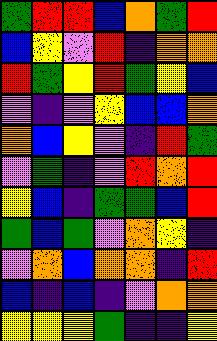[["green", "red", "red", "blue", "orange", "green", "red"], ["blue", "yellow", "violet", "red", "indigo", "orange", "orange"], ["red", "green", "yellow", "red", "green", "yellow", "blue"], ["violet", "indigo", "violet", "yellow", "blue", "blue", "orange"], ["orange", "blue", "yellow", "violet", "indigo", "red", "green"], ["violet", "green", "indigo", "violet", "red", "orange", "red"], ["yellow", "blue", "indigo", "green", "green", "blue", "red"], ["green", "blue", "green", "violet", "orange", "yellow", "indigo"], ["violet", "orange", "blue", "orange", "orange", "indigo", "red"], ["blue", "indigo", "blue", "indigo", "violet", "orange", "orange"], ["yellow", "yellow", "yellow", "green", "indigo", "indigo", "yellow"]]